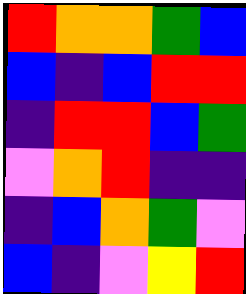[["red", "orange", "orange", "green", "blue"], ["blue", "indigo", "blue", "red", "red"], ["indigo", "red", "red", "blue", "green"], ["violet", "orange", "red", "indigo", "indigo"], ["indigo", "blue", "orange", "green", "violet"], ["blue", "indigo", "violet", "yellow", "red"]]